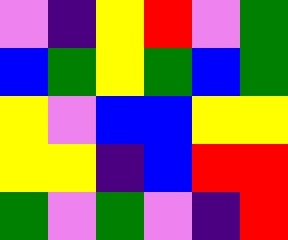[["violet", "indigo", "yellow", "red", "violet", "green"], ["blue", "green", "yellow", "green", "blue", "green"], ["yellow", "violet", "blue", "blue", "yellow", "yellow"], ["yellow", "yellow", "indigo", "blue", "red", "red"], ["green", "violet", "green", "violet", "indigo", "red"]]